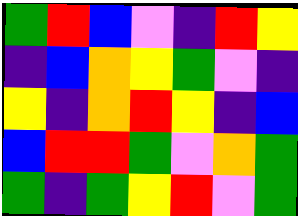[["green", "red", "blue", "violet", "indigo", "red", "yellow"], ["indigo", "blue", "orange", "yellow", "green", "violet", "indigo"], ["yellow", "indigo", "orange", "red", "yellow", "indigo", "blue"], ["blue", "red", "red", "green", "violet", "orange", "green"], ["green", "indigo", "green", "yellow", "red", "violet", "green"]]